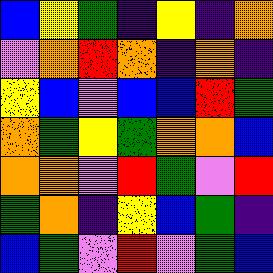[["blue", "yellow", "green", "indigo", "yellow", "indigo", "orange"], ["violet", "orange", "red", "orange", "indigo", "orange", "indigo"], ["yellow", "blue", "violet", "blue", "blue", "red", "green"], ["orange", "green", "yellow", "green", "orange", "orange", "blue"], ["orange", "orange", "violet", "red", "green", "violet", "red"], ["green", "orange", "indigo", "yellow", "blue", "green", "indigo"], ["blue", "green", "violet", "red", "violet", "green", "blue"]]